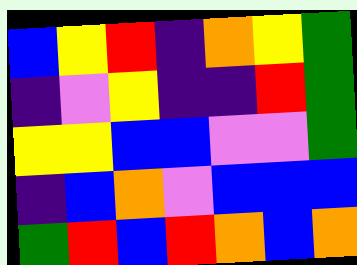[["blue", "yellow", "red", "indigo", "orange", "yellow", "green"], ["indigo", "violet", "yellow", "indigo", "indigo", "red", "green"], ["yellow", "yellow", "blue", "blue", "violet", "violet", "green"], ["indigo", "blue", "orange", "violet", "blue", "blue", "blue"], ["green", "red", "blue", "red", "orange", "blue", "orange"]]